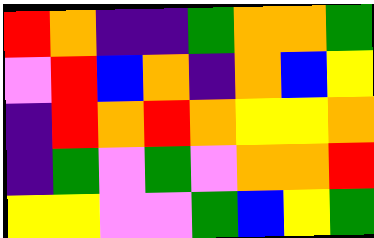[["red", "orange", "indigo", "indigo", "green", "orange", "orange", "green"], ["violet", "red", "blue", "orange", "indigo", "orange", "blue", "yellow"], ["indigo", "red", "orange", "red", "orange", "yellow", "yellow", "orange"], ["indigo", "green", "violet", "green", "violet", "orange", "orange", "red"], ["yellow", "yellow", "violet", "violet", "green", "blue", "yellow", "green"]]